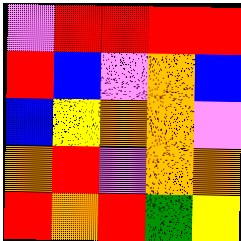[["violet", "red", "red", "red", "red"], ["red", "blue", "violet", "orange", "blue"], ["blue", "yellow", "orange", "orange", "violet"], ["orange", "red", "violet", "orange", "orange"], ["red", "orange", "red", "green", "yellow"]]